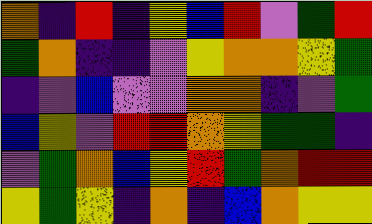[["orange", "indigo", "red", "indigo", "yellow", "blue", "red", "violet", "green", "red"], ["green", "orange", "indigo", "indigo", "violet", "yellow", "orange", "orange", "yellow", "green"], ["indigo", "violet", "blue", "violet", "violet", "orange", "orange", "indigo", "violet", "green"], ["blue", "yellow", "violet", "red", "red", "orange", "yellow", "green", "green", "indigo"], ["violet", "green", "orange", "blue", "yellow", "red", "green", "orange", "red", "red"], ["yellow", "green", "yellow", "indigo", "orange", "indigo", "blue", "orange", "yellow", "yellow"]]